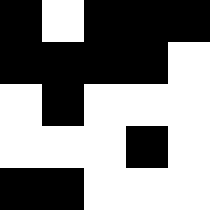[["black", "white", "black", "black", "black"], ["black", "black", "black", "black", "white"], ["white", "black", "white", "white", "white"], ["white", "white", "white", "black", "white"], ["black", "black", "white", "white", "white"]]